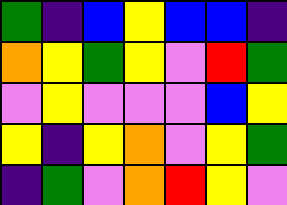[["green", "indigo", "blue", "yellow", "blue", "blue", "indigo"], ["orange", "yellow", "green", "yellow", "violet", "red", "green"], ["violet", "yellow", "violet", "violet", "violet", "blue", "yellow"], ["yellow", "indigo", "yellow", "orange", "violet", "yellow", "green"], ["indigo", "green", "violet", "orange", "red", "yellow", "violet"]]